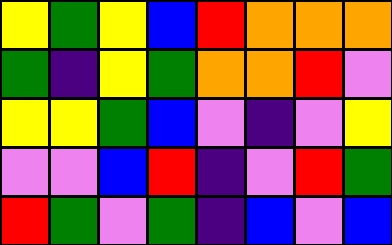[["yellow", "green", "yellow", "blue", "red", "orange", "orange", "orange"], ["green", "indigo", "yellow", "green", "orange", "orange", "red", "violet"], ["yellow", "yellow", "green", "blue", "violet", "indigo", "violet", "yellow"], ["violet", "violet", "blue", "red", "indigo", "violet", "red", "green"], ["red", "green", "violet", "green", "indigo", "blue", "violet", "blue"]]